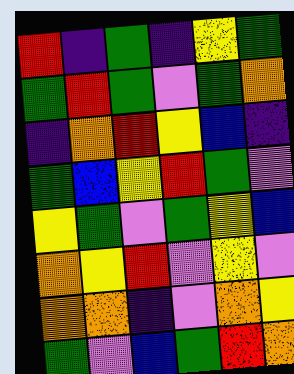[["red", "indigo", "green", "indigo", "yellow", "green"], ["green", "red", "green", "violet", "green", "orange"], ["indigo", "orange", "red", "yellow", "blue", "indigo"], ["green", "blue", "yellow", "red", "green", "violet"], ["yellow", "green", "violet", "green", "yellow", "blue"], ["orange", "yellow", "red", "violet", "yellow", "violet"], ["orange", "orange", "indigo", "violet", "orange", "yellow"], ["green", "violet", "blue", "green", "red", "orange"]]